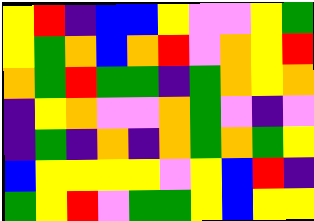[["yellow", "red", "indigo", "blue", "blue", "yellow", "violet", "violet", "yellow", "green"], ["yellow", "green", "orange", "blue", "orange", "red", "violet", "orange", "yellow", "red"], ["orange", "green", "red", "green", "green", "indigo", "green", "orange", "yellow", "orange"], ["indigo", "yellow", "orange", "violet", "violet", "orange", "green", "violet", "indigo", "violet"], ["indigo", "green", "indigo", "orange", "indigo", "orange", "green", "orange", "green", "yellow"], ["blue", "yellow", "yellow", "yellow", "yellow", "violet", "yellow", "blue", "red", "indigo"], ["green", "yellow", "red", "violet", "green", "green", "yellow", "blue", "yellow", "yellow"]]